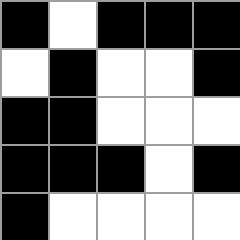[["black", "white", "black", "black", "black"], ["white", "black", "white", "white", "black"], ["black", "black", "white", "white", "white"], ["black", "black", "black", "white", "black"], ["black", "white", "white", "white", "white"]]